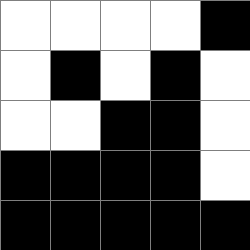[["white", "white", "white", "white", "black"], ["white", "black", "white", "black", "white"], ["white", "white", "black", "black", "white"], ["black", "black", "black", "black", "white"], ["black", "black", "black", "black", "black"]]